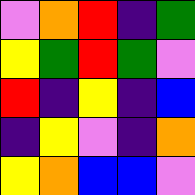[["violet", "orange", "red", "indigo", "green"], ["yellow", "green", "red", "green", "violet"], ["red", "indigo", "yellow", "indigo", "blue"], ["indigo", "yellow", "violet", "indigo", "orange"], ["yellow", "orange", "blue", "blue", "violet"]]